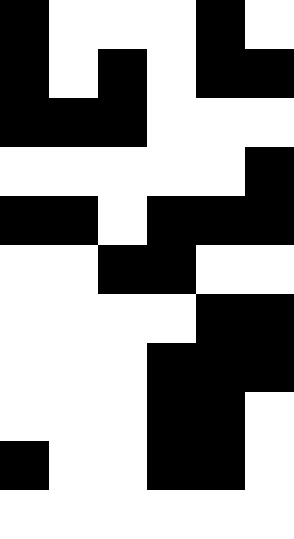[["black", "white", "white", "white", "black", "white"], ["black", "white", "black", "white", "black", "black"], ["black", "black", "black", "white", "white", "white"], ["white", "white", "white", "white", "white", "black"], ["black", "black", "white", "black", "black", "black"], ["white", "white", "black", "black", "white", "white"], ["white", "white", "white", "white", "black", "black"], ["white", "white", "white", "black", "black", "black"], ["white", "white", "white", "black", "black", "white"], ["black", "white", "white", "black", "black", "white"], ["white", "white", "white", "white", "white", "white"]]